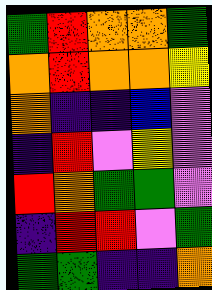[["green", "red", "orange", "orange", "green"], ["orange", "red", "orange", "orange", "yellow"], ["orange", "indigo", "indigo", "blue", "violet"], ["indigo", "red", "violet", "yellow", "violet"], ["red", "orange", "green", "green", "violet"], ["indigo", "red", "red", "violet", "green"], ["green", "green", "indigo", "indigo", "orange"]]